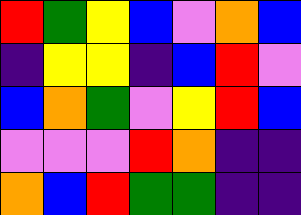[["red", "green", "yellow", "blue", "violet", "orange", "blue"], ["indigo", "yellow", "yellow", "indigo", "blue", "red", "violet"], ["blue", "orange", "green", "violet", "yellow", "red", "blue"], ["violet", "violet", "violet", "red", "orange", "indigo", "indigo"], ["orange", "blue", "red", "green", "green", "indigo", "indigo"]]